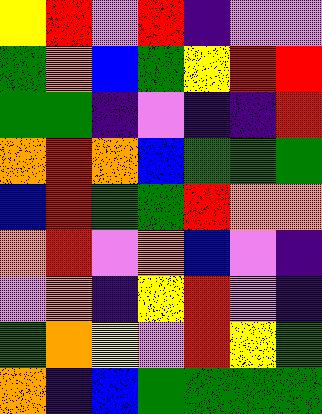[["yellow", "red", "violet", "red", "indigo", "violet", "violet"], ["green", "orange", "blue", "green", "yellow", "red", "red"], ["green", "green", "indigo", "violet", "indigo", "indigo", "red"], ["orange", "red", "orange", "blue", "green", "green", "green"], ["blue", "red", "green", "green", "red", "orange", "orange"], ["orange", "red", "violet", "orange", "blue", "violet", "indigo"], ["violet", "orange", "indigo", "yellow", "red", "violet", "indigo"], ["green", "orange", "yellow", "violet", "red", "yellow", "green"], ["orange", "indigo", "blue", "green", "green", "green", "green"]]